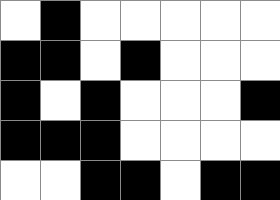[["white", "black", "white", "white", "white", "white", "white"], ["black", "black", "white", "black", "white", "white", "white"], ["black", "white", "black", "white", "white", "white", "black"], ["black", "black", "black", "white", "white", "white", "white"], ["white", "white", "black", "black", "white", "black", "black"]]